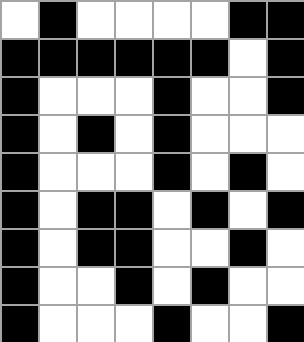[["white", "black", "white", "white", "white", "white", "black", "black"], ["black", "black", "black", "black", "black", "black", "white", "black"], ["black", "white", "white", "white", "black", "white", "white", "black"], ["black", "white", "black", "white", "black", "white", "white", "white"], ["black", "white", "white", "white", "black", "white", "black", "white"], ["black", "white", "black", "black", "white", "black", "white", "black"], ["black", "white", "black", "black", "white", "white", "black", "white"], ["black", "white", "white", "black", "white", "black", "white", "white"], ["black", "white", "white", "white", "black", "white", "white", "black"]]